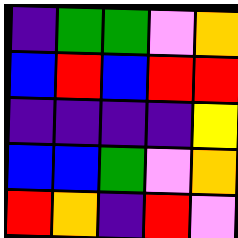[["indigo", "green", "green", "violet", "orange"], ["blue", "red", "blue", "red", "red"], ["indigo", "indigo", "indigo", "indigo", "yellow"], ["blue", "blue", "green", "violet", "orange"], ["red", "orange", "indigo", "red", "violet"]]